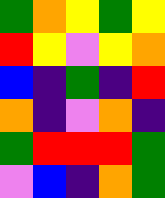[["green", "orange", "yellow", "green", "yellow"], ["red", "yellow", "violet", "yellow", "orange"], ["blue", "indigo", "green", "indigo", "red"], ["orange", "indigo", "violet", "orange", "indigo"], ["green", "red", "red", "red", "green"], ["violet", "blue", "indigo", "orange", "green"]]